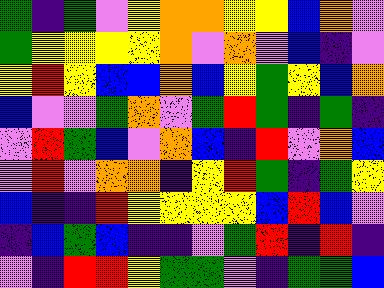[["green", "indigo", "green", "violet", "yellow", "orange", "orange", "yellow", "yellow", "blue", "orange", "violet"], ["green", "yellow", "yellow", "yellow", "yellow", "orange", "violet", "orange", "violet", "blue", "indigo", "violet"], ["yellow", "red", "yellow", "blue", "blue", "orange", "blue", "yellow", "green", "yellow", "blue", "orange"], ["blue", "violet", "violet", "green", "orange", "violet", "green", "red", "green", "indigo", "green", "indigo"], ["violet", "red", "green", "blue", "violet", "orange", "blue", "indigo", "red", "violet", "orange", "blue"], ["violet", "red", "violet", "orange", "orange", "indigo", "yellow", "red", "green", "indigo", "green", "yellow"], ["blue", "indigo", "indigo", "red", "yellow", "yellow", "yellow", "yellow", "blue", "red", "blue", "violet"], ["indigo", "blue", "green", "blue", "indigo", "indigo", "violet", "green", "red", "indigo", "red", "indigo"], ["violet", "indigo", "red", "red", "yellow", "green", "green", "violet", "indigo", "green", "green", "blue"]]